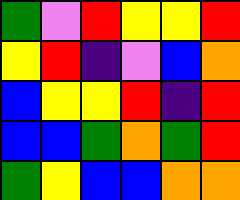[["green", "violet", "red", "yellow", "yellow", "red"], ["yellow", "red", "indigo", "violet", "blue", "orange"], ["blue", "yellow", "yellow", "red", "indigo", "red"], ["blue", "blue", "green", "orange", "green", "red"], ["green", "yellow", "blue", "blue", "orange", "orange"]]